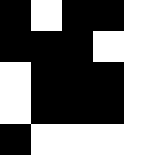[["black", "white", "black", "black", "white"], ["black", "black", "black", "white", "white"], ["white", "black", "black", "black", "white"], ["white", "black", "black", "black", "white"], ["black", "white", "white", "white", "white"]]